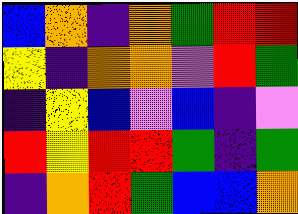[["blue", "orange", "indigo", "orange", "green", "red", "red"], ["yellow", "indigo", "orange", "orange", "violet", "red", "green"], ["indigo", "yellow", "blue", "violet", "blue", "indigo", "violet"], ["red", "yellow", "red", "red", "green", "indigo", "green"], ["indigo", "orange", "red", "green", "blue", "blue", "orange"]]